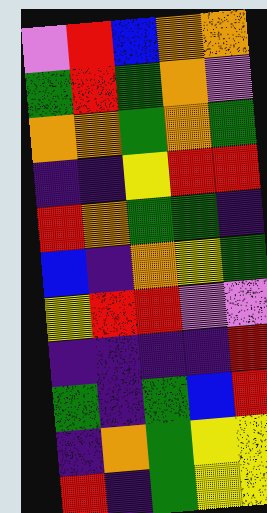[["violet", "red", "blue", "orange", "orange"], ["green", "red", "green", "orange", "violet"], ["orange", "orange", "green", "orange", "green"], ["indigo", "indigo", "yellow", "red", "red"], ["red", "orange", "green", "green", "indigo"], ["blue", "indigo", "orange", "yellow", "green"], ["yellow", "red", "red", "violet", "violet"], ["indigo", "indigo", "indigo", "indigo", "red"], ["green", "indigo", "green", "blue", "red"], ["indigo", "orange", "green", "yellow", "yellow"], ["red", "indigo", "green", "yellow", "yellow"]]